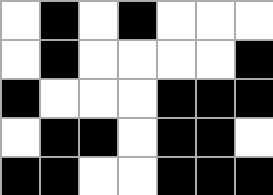[["white", "black", "white", "black", "white", "white", "white"], ["white", "black", "white", "white", "white", "white", "black"], ["black", "white", "white", "white", "black", "black", "black"], ["white", "black", "black", "white", "black", "black", "white"], ["black", "black", "white", "white", "black", "black", "black"]]